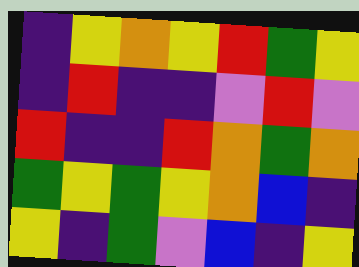[["indigo", "yellow", "orange", "yellow", "red", "green", "yellow"], ["indigo", "red", "indigo", "indigo", "violet", "red", "violet"], ["red", "indigo", "indigo", "red", "orange", "green", "orange"], ["green", "yellow", "green", "yellow", "orange", "blue", "indigo"], ["yellow", "indigo", "green", "violet", "blue", "indigo", "yellow"]]